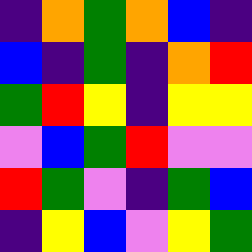[["indigo", "orange", "green", "orange", "blue", "indigo"], ["blue", "indigo", "green", "indigo", "orange", "red"], ["green", "red", "yellow", "indigo", "yellow", "yellow"], ["violet", "blue", "green", "red", "violet", "violet"], ["red", "green", "violet", "indigo", "green", "blue"], ["indigo", "yellow", "blue", "violet", "yellow", "green"]]